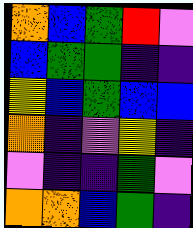[["orange", "blue", "green", "red", "violet"], ["blue", "green", "green", "indigo", "indigo"], ["yellow", "blue", "green", "blue", "blue"], ["orange", "indigo", "violet", "yellow", "indigo"], ["violet", "indigo", "indigo", "green", "violet"], ["orange", "orange", "blue", "green", "indigo"]]